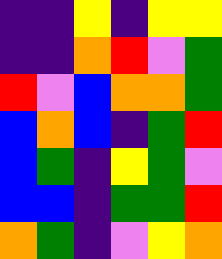[["indigo", "indigo", "yellow", "indigo", "yellow", "yellow"], ["indigo", "indigo", "orange", "red", "violet", "green"], ["red", "violet", "blue", "orange", "orange", "green"], ["blue", "orange", "blue", "indigo", "green", "red"], ["blue", "green", "indigo", "yellow", "green", "violet"], ["blue", "blue", "indigo", "green", "green", "red"], ["orange", "green", "indigo", "violet", "yellow", "orange"]]